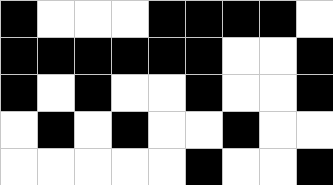[["black", "white", "white", "white", "black", "black", "black", "black", "white"], ["black", "black", "black", "black", "black", "black", "white", "white", "black"], ["black", "white", "black", "white", "white", "black", "white", "white", "black"], ["white", "black", "white", "black", "white", "white", "black", "white", "white"], ["white", "white", "white", "white", "white", "black", "white", "white", "black"]]